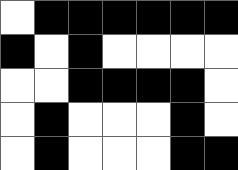[["white", "black", "black", "black", "black", "black", "black"], ["black", "white", "black", "white", "white", "white", "white"], ["white", "white", "black", "black", "black", "black", "white"], ["white", "black", "white", "white", "white", "black", "white"], ["white", "black", "white", "white", "white", "black", "black"]]